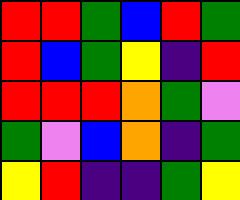[["red", "red", "green", "blue", "red", "green"], ["red", "blue", "green", "yellow", "indigo", "red"], ["red", "red", "red", "orange", "green", "violet"], ["green", "violet", "blue", "orange", "indigo", "green"], ["yellow", "red", "indigo", "indigo", "green", "yellow"]]